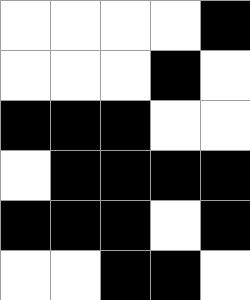[["white", "white", "white", "white", "black"], ["white", "white", "white", "black", "white"], ["black", "black", "black", "white", "white"], ["white", "black", "black", "black", "black"], ["black", "black", "black", "white", "black"], ["white", "white", "black", "black", "white"]]